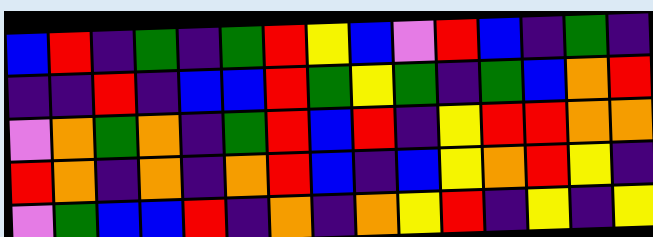[["blue", "red", "indigo", "green", "indigo", "green", "red", "yellow", "blue", "violet", "red", "blue", "indigo", "green", "indigo"], ["indigo", "indigo", "red", "indigo", "blue", "blue", "red", "green", "yellow", "green", "indigo", "green", "blue", "orange", "red"], ["violet", "orange", "green", "orange", "indigo", "green", "red", "blue", "red", "indigo", "yellow", "red", "red", "orange", "orange"], ["red", "orange", "indigo", "orange", "indigo", "orange", "red", "blue", "indigo", "blue", "yellow", "orange", "red", "yellow", "indigo"], ["violet", "green", "blue", "blue", "red", "indigo", "orange", "indigo", "orange", "yellow", "red", "indigo", "yellow", "indigo", "yellow"]]